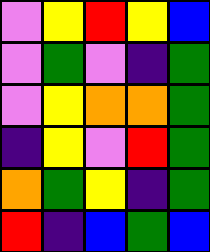[["violet", "yellow", "red", "yellow", "blue"], ["violet", "green", "violet", "indigo", "green"], ["violet", "yellow", "orange", "orange", "green"], ["indigo", "yellow", "violet", "red", "green"], ["orange", "green", "yellow", "indigo", "green"], ["red", "indigo", "blue", "green", "blue"]]